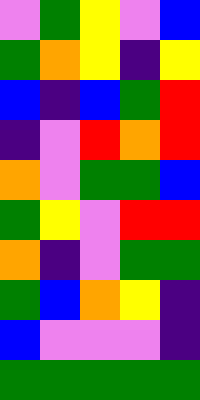[["violet", "green", "yellow", "violet", "blue"], ["green", "orange", "yellow", "indigo", "yellow"], ["blue", "indigo", "blue", "green", "red"], ["indigo", "violet", "red", "orange", "red"], ["orange", "violet", "green", "green", "blue"], ["green", "yellow", "violet", "red", "red"], ["orange", "indigo", "violet", "green", "green"], ["green", "blue", "orange", "yellow", "indigo"], ["blue", "violet", "violet", "violet", "indigo"], ["green", "green", "green", "green", "green"]]